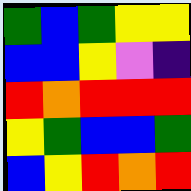[["green", "blue", "green", "yellow", "yellow"], ["blue", "blue", "yellow", "violet", "indigo"], ["red", "orange", "red", "red", "red"], ["yellow", "green", "blue", "blue", "green"], ["blue", "yellow", "red", "orange", "red"]]